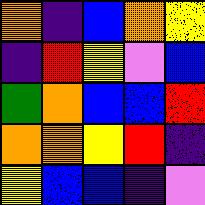[["orange", "indigo", "blue", "orange", "yellow"], ["indigo", "red", "yellow", "violet", "blue"], ["green", "orange", "blue", "blue", "red"], ["orange", "orange", "yellow", "red", "indigo"], ["yellow", "blue", "blue", "indigo", "violet"]]